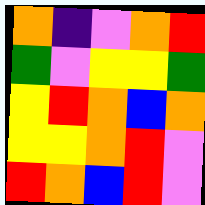[["orange", "indigo", "violet", "orange", "red"], ["green", "violet", "yellow", "yellow", "green"], ["yellow", "red", "orange", "blue", "orange"], ["yellow", "yellow", "orange", "red", "violet"], ["red", "orange", "blue", "red", "violet"]]